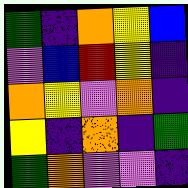[["green", "indigo", "orange", "yellow", "blue"], ["violet", "blue", "red", "yellow", "indigo"], ["orange", "yellow", "violet", "orange", "indigo"], ["yellow", "indigo", "orange", "indigo", "green"], ["green", "orange", "violet", "violet", "indigo"]]